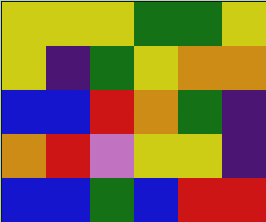[["yellow", "yellow", "yellow", "green", "green", "yellow"], ["yellow", "indigo", "green", "yellow", "orange", "orange"], ["blue", "blue", "red", "orange", "green", "indigo"], ["orange", "red", "violet", "yellow", "yellow", "indigo"], ["blue", "blue", "green", "blue", "red", "red"]]